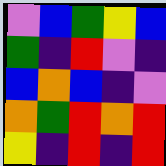[["violet", "blue", "green", "yellow", "blue"], ["green", "indigo", "red", "violet", "indigo"], ["blue", "orange", "blue", "indigo", "violet"], ["orange", "green", "red", "orange", "red"], ["yellow", "indigo", "red", "indigo", "red"]]